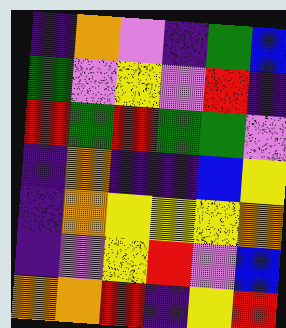[["indigo", "orange", "violet", "indigo", "green", "blue"], ["green", "violet", "yellow", "violet", "red", "indigo"], ["red", "green", "red", "green", "green", "violet"], ["indigo", "orange", "indigo", "indigo", "blue", "yellow"], ["indigo", "orange", "yellow", "yellow", "yellow", "orange"], ["indigo", "violet", "yellow", "red", "violet", "blue"], ["orange", "orange", "red", "indigo", "yellow", "red"]]